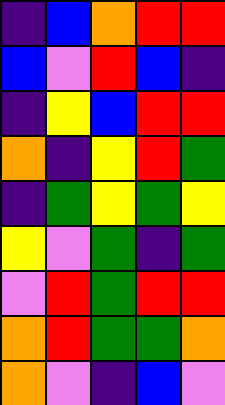[["indigo", "blue", "orange", "red", "red"], ["blue", "violet", "red", "blue", "indigo"], ["indigo", "yellow", "blue", "red", "red"], ["orange", "indigo", "yellow", "red", "green"], ["indigo", "green", "yellow", "green", "yellow"], ["yellow", "violet", "green", "indigo", "green"], ["violet", "red", "green", "red", "red"], ["orange", "red", "green", "green", "orange"], ["orange", "violet", "indigo", "blue", "violet"]]